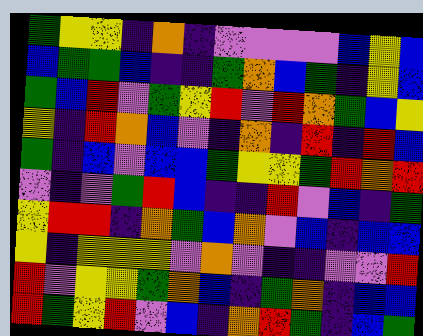[["green", "yellow", "yellow", "indigo", "orange", "indigo", "violet", "violet", "violet", "violet", "blue", "yellow", "blue"], ["blue", "green", "green", "blue", "indigo", "indigo", "green", "orange", "blue", "green", "indigo", "yellow", "blue"], ["green", "blue", "red", "violet", "green", "yellow", "red", "violet", "red", "orange", "green", "blue", "yellow"], ["yellow", "indigo", "red", "orange", "blue", "violet", "indigo", "orange", "indigo", "red", "indigo", "red", "blue"], ["green", "indigo", "blue", "violet", "blue", "blue", "green", "yellow", "yellow", "green", "red", "orange", "red"], ["violet", "indigo", "violet", "green", "red", "blue", "indigo", "indigo", "red", "violet", "blue", "indigo", "green"], ["yellow", "red", "red", "indigo", "orange", "green", "blue", "orange", "violet", "blue", "indigo", "blue", "blue"], ["yellow", "indigo", "yellow", "yellow", "yellow", "violet", "orange", "violet", "indigo", "indigo", "violet", "violet", "red"], ["red", "violet", "yellow", "yellow", "green", "orange", "blue", "indigo", "green", "orange", "indigo", "blue", "blue"], ["red", "green", "yellow", "red", "violet", "blue", "indigo", "orange", "red", "green", "indigo", "blue", "green"]]